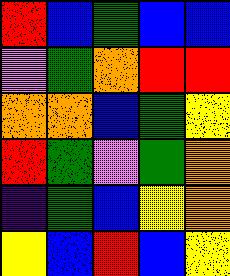[["red", "blue", "green", "blue", "blue"], ["violet", "green", "orange", "red", "red"], ["orange", "orange", "blue", "green", "yellow"], ["red", "green", "violet", "green", "orange"], ["indigo", "green", "blue", "yellow", "orange"], ["yellow", "blue", "red", "blue", "yellow"]]